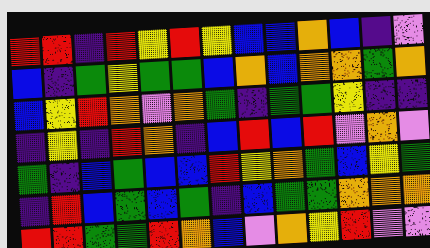[["red", "red", "indigo", "red", "yellow", "red", "yellow", "blue", "blue", "orange", "blue", "indigo", "violet"], ["blue", "indigo", "green", "yellow", "green", "green", "blue", "orange", "blue", "orange", "orange", "green", "orange"], ["blue", "yellow", "red", "orange", "violet", "orange", "green", "indigo", "green", "green", "yellow", "indigo", "indigo"], ["indigo", "yellow", "indigo", "red", "orange", "indigo", "blue", "red", "blue", "red", "violet", "orange", "violet"], ["green", "indigo", "blue", "green", "blue", "blue", "red", "yellow", "orange", "green", "blue", "yellow", "green"], ["indigo", "red", "blue", "green", "blue", "green", "indigo", "blue", "green", "green", "orange", "orange", "orange"], ["red", "red", "green", "green", "red", "orange", "blue", "violet", "orange", "yellow", "red", "violet", "violet"]]